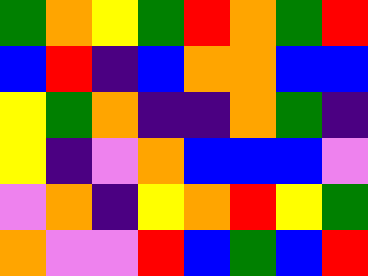[["green", "orange", "yellow", "green", "red", "orange", "green", "red"], ["blue", "red", "indigo", "blue", "orange", "orange", "blue", "blue"], ["yellow", "green", "orange", "indigo", "indigo", "orange", "green", "indigo"], ["yellow", "indigo", "violet", "orange", "blue", "blue", "blue", "violet"], ["violet", "orange", "indigo", "yellow", "orange", "red", "yellow", "green"], ["orange", "violet", "violet", "red", "blue", "green", "blue", "red"]]